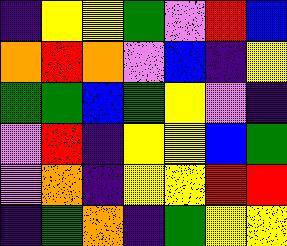[["indigo", "yellow", "yellow", "green", "violet", "red", "blue"], ["orange", "red", "orange", "violet", "blue", "indigo", "yellow"], ["green", "green", "blue", "green", "yellow", "violet", "indigo"], ["violet", "red", "indigo", "yellow", "yellow", "blue", "green"], ["violet", "orange", "indigo", "yellow", "yellow", "red", "red"], ["indigo", "green", "orange", "indigo", "green", "yellow", "yellow"]]